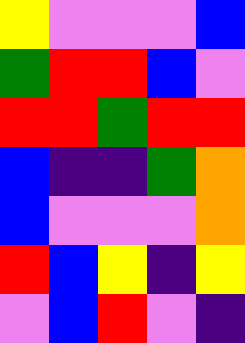[["yellow", "violet", "violet", "violet", "blue"], ["green", "red", "red", "blue", "violet"], ["red", "red", "green", "red", "red"], ["blue", "indigo", "indigo", "green", "orange"], ["blue", "violet", "violet", "violet", "orange"], ["red", "blue", "yellow", "indigo", "yellow"], ["violet", "blue", "red", "violet", "indigo"]]